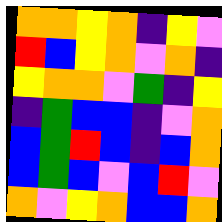[["orange", "orange", "yellow", "orange", "indigo", "yellow", "violet"], ["red", "blue", "yellow", "orange", "violet", "orange", "indigo"], ["yellow", "orange", "orange", "violet", "green", "indigo", "yellow"], ["indigo", "green", "blue", "blue", "indigo", "violet", "orange"], ["blue", "green", "red", "blue", "indigo", "blue", "orange"], ["blue", "green", "blue", "violet", "blue", "red", "violet"], ["orange", "violet", "yellow", "orange", "blue", "blue", "orange"]]